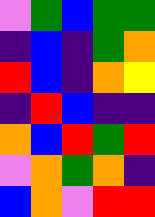[["violet", "green", "blue", "green", "green"], ["indigo", "blue", "indigo", "green", "orange"], ["red", "blue", "indigo", "orange", "yellow"], ["indigo", "red", "blue", "indigo", "indigo"], ["orange", "blue", "red", "green", "red"], ["violet", "orange", "green", "orange", "indigo"], ["blue", "orange", "violet", "red", "red"]]